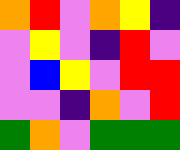[["orange", "red", "violet", "orange", "yellow", "indigo"], ["violet", "yellow", "violet", "indigo", "red", "violet"], ["violet", "blue", "yellow", "violet", "red", "red"], ["violet", "violet", "indigo", "orange", "violet", "red"], ["green", "orange", "violet", "green", "green", "green"]]